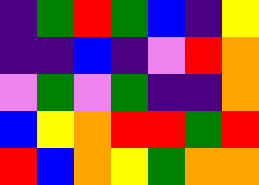[["indigo", "green", "red", "green", "blue", "indigo", "yellow"], ["indigo", "indigo", "blue", "indigo", "violet", "red", "orange"], ["violet", "green", "violet", "green", "indigo", "indigo", "orange"], ["blue", "yellow", "orange", "red", "red", "green", "red"], ["red", "blue", "orange", "yellow", "green", "orange", "orange"]]